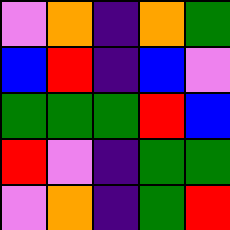[["violet", "orange", "indigo", "orange", "green"], ["blue", "red", "indigo", "blue", "violet"], ["green", "green", "green", "red", "blue"], ["red", "violet", "indigo", "green", "green"], ["violet", "orange", "indigo", "green", "red"]]